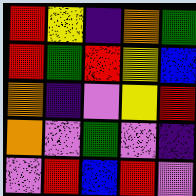[["red", "yellow", "indigo", "orange", "green"], ["red", "green", "red", "yellow", "blue"], ["orange", "indigo", "violet", "yellow", "red"], ["orange", "violet", "green", "violet", "indigo"], ["violet", "red", "blue", "red", "violet"]]